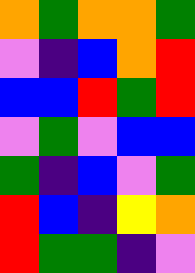[["orange", "green", "orange", "orange", "green"], ["violet", "indigo", "blue", "orange", "red"], ["blue", "blue", "red", "green", "red"], ["violet", "green", "violet", "blue", "blue"], ["green", "indigo", "blue", "violet", "green"], ["red", "blue", "indigo", "yellow", "orange"], ["red", "green", "green", "indigo", "violet"]]